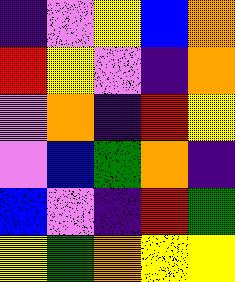[["indigo", "violet", "yellow", "blue", "orange"], ["red", "yellow", "violet", "indigo", "orange"], ["violet", "orange", "indigo", "red", "yellow"], ["violet", "blue", "green", "orange", "indigo"], ["blue", "violet", "indigo", "red", "green"], ["yellow", "green", "orange", "yellow", "yellow"]]